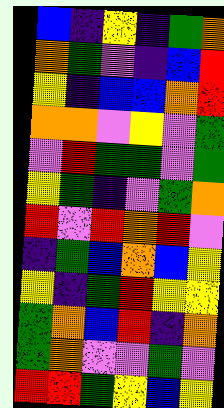[["blue", "indigo", "yellow", "indigo", "green", "orange"], ["orange", "green", "violet", "indigo", "blue", "red"], ["yellow", "indigo", "blue", "blue", "orange", "red"], ["orange", "orange", "violet", "yellow", "violet", "green"], ["violet", "red", "green", "green", "violet", "green"], ["yellow", "green", "indigo", "violet", "green", "orange"], ["red", "violet", "red", "orange", "red", "violet"], ["indigo", "green", "blue", "orange", "blue", "yellow"], ["yellow", "indigo", "green", "red", "yellow", "yellow"], ["green", "orange", "blue", "red", "indigo", "orange"], ["green", "orange", "violet", "violet", "green", "violet"], ["red", "red", "green", "yellow", "blue", "yellow"]]